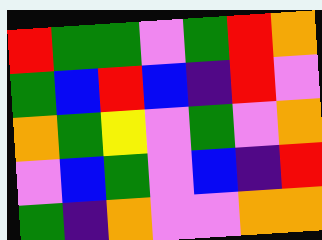[["red", "green", "green", "violet", "green", "red", "orange"], ["green", "blue", "red", "blue", "indigo", "red", "violet"], ["orange", "green", "yellow", "violet", "green", "violet", "orange"], ["violet", "blue", "green", "violet", "blue", "indigo", "red"], ["green", "indigo", "orange", "violet", "violet", "orange", "orange"]]